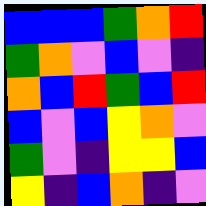[["blue", "blue", "blue", "green", "orange", "red"], ["green", "orange", "violet", "blue", "violet", "indigo"], ["orange", "blue", "red", "green", "blue", "red"], ["blue", "violet", "blue", "yellow", "orange", "violet"], ["green", "violet", "indigo", "yellow", "yellow", "blue"], ["yellow", "indigo", "blue", "orange", "indigo", "violet"]]